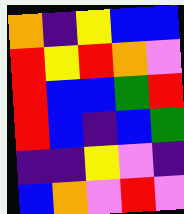[["orange", "indigo", "yellow", "blue", "blue"], ["red", "yellow", "red", "orange", "violet"], ["red", "blue", "blue", "green", "red"], ["red", "blue", "indigo", "blue", "green"], ["indigo", "indigo", "yellow", "violet", "indigo"], ["blue", "orange", "violet", "red", "violet"]]